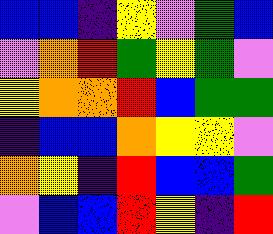[["blue", "blue", "indigo", "yellow", "violet", "green", "blue"], ["violet", "orange", "red", "green", "yellow", "green", "violet"], ["yellow", "orange", "orange", "red", "blue", "green", "green"], ["indigo", "blue", "blue", "orange", "yellow", "yellow", "violet"], ["orange", "yellow", "indigo", "red", "blue", "blue", "green"], ["violet", "blue", "blue", "red", "yellow", "indigo", "red"]]